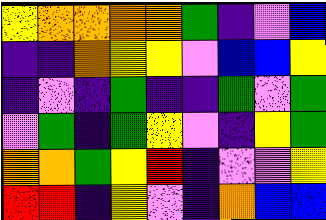[["yellow", "orange", "orange", "orange", "orange", "green", "indigo", "violet", "blue"], ["indigo", "indigo", "orange", "yellow", "yellow", "violet", "blue", "blue", "yellow"], ["indigo", "violet", "indigo", "green", "indigo", "indigo", "green", "violet", "green"], ["violet", "green", "indigo", "green", "yellow", "violet", "indigo", "yellow", "green"], ["orange", "orange", "green", "yellow", "red", "indigo", "violet", "violet", "yellow"], ["red", "red", "indigo", "yellow", "violet", "indigo", "orange", "blue", "blue"]]